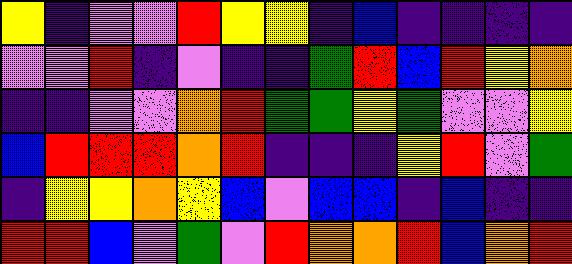[["yellow", "indigo", "violet", "violet", "red", "yellow", "yellow", "indigo", "blue", "indigo", "indigo", "indigo", "indigo"], ["violet", "violet", "red", "indigo", "violet", "indigo", "indigo", "green", "red", "blue", "red", "yellow", "orange"], ["indigo", "indigo", "violet", "violet", "orange", "red", "green", "green", "yellow", "green", "violet", "violet", "yellow"], ["blue", "red", "red", "red", "orange", "red", "indigo", "indigo", "indigo", "yellow", "red", "violet", "green"], ["indigo", "yellow", "yellow", "orange", "yellow", "blue", "violet", "blue", "blue", "indigo", "blue", "indigo", "indigo"], ["red", "red", "blue", "violet", "green", "violet", "red", "orange", "orange", "red", "blue", "orange", "red"]]